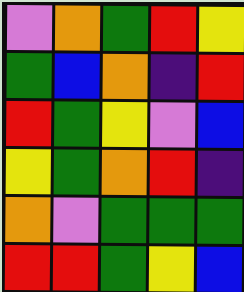[["violet", "orange", "green", "red", "yellow"], ["green", "blue", "orange", "indigo", "red"], ["red", "green", "yellow", "violet", "blue"], ["yellow", "green", "orange", "red", "indigo"], ["orange", "violet", "green", "green", "green"], ["red", "red", "green", "yellow", "blue"]]